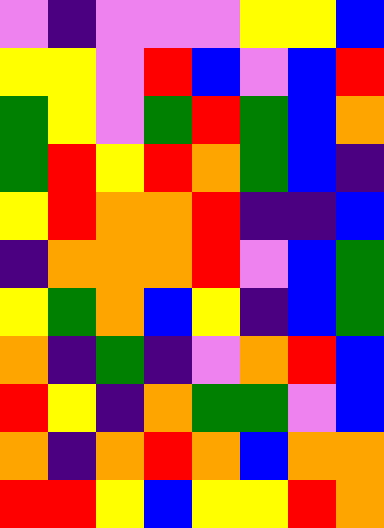[["violet", "indigo", "violet", "violet", "violet", "yellow", "yellow", "blue"], ["yellow", "yellow", "violet", "red", "blue", "violet", "blue", "red"], ["green", "yellow", "violet", "green", "red", "green", "blue", "orange"], ["green", "red", "yellow", "red", "orange", "green", "blue", "indigo"], ["yellow", "red", "orange", "orange", "red", "indigo", "indigo", "blue"], ["indigo", "orange", "orange", "orange", "red", "violet", "blue", "green"], ["yellow", "green", "orange", "blue", "yellow", "indigo", "blue", "green"], ["orange", "indigo", "green", "indigo", "violet", "orange", "red", "blue"], ["red", "yellow", "indigo", "orange", "green", "green", "violet", "blue"], ["orange", "indigo", "orange", "red", "orange", "blue", "orange", "orange"], ["red", "red", "yellow", "blue", "yellow", "yellow", "red", "orange"]]